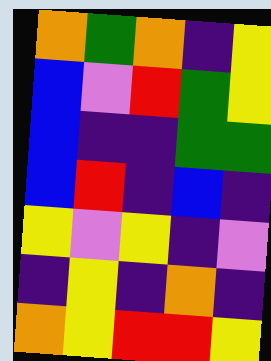[["orange", "green", "orange", "indigo", "yellow"], ["blue", "violet", "red", "green", "yellow"], ["blue", "indigo", "indigo", "green", "green"], ["blue", "red", "indigo", "blue", "indigo"], ["yellow", "violet", "yellow", "indigo", "violet"], ["indigo", "yellow", "indigo", "orange", "indigo"], ["orange", "yellow", "red", "red", "yellow"]]